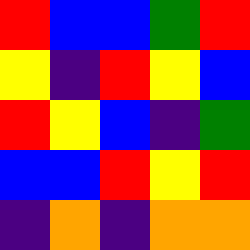[["red", "blue", "blue", "green", "red"], ["yellow", "indigo", "red", "yellow", "blue"], ["red", "yellow", "blue", "indigo", "green"], ["blue", "blue", "red", "yellow", "red"], ["indigo", "orange", "indigo", "orange", "orange"]]